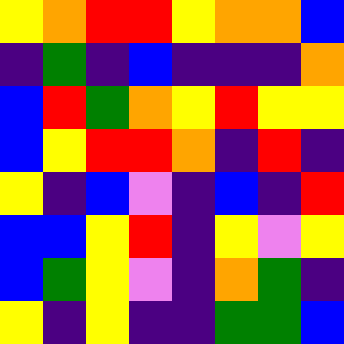[["yellow", "orange", "red", "red", "yellow", "orange", "orange", "blue"], ["indigo", "green", "indigo", "blue", "indigo", "indigo", "indigo", "orange"], ["blue", "red", "green", "orange", "yellow", "red", "yellow", "yellow"], ["blue", "yellow", "red", "red", "orange", "indigo", "red", "indigo"], ["yellow", "indigo", "blue", "violet", "indigo", "blue", "indigo", "red"], ["blue", "blue", "yellow", "red", "indigo", "yellow", "violet", "yellow"], ["blue", "green", "yellow", "violet", "indigo", "orange", "green", "indigo"], ["yellow", "indigo", "yellow", "indigo", "indigo", "green", "green", "blue"]]